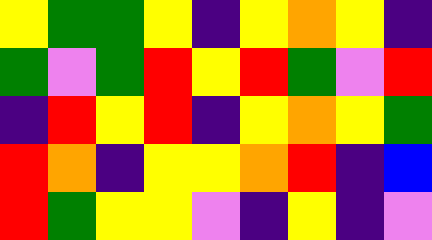[["yellow", "green", "green", "yellow", "indigo", "yellow", "orange", "yellow", "indigo"], ["green", "violet", "green", "red", "yellow", "red", "green", "violet", "red"], ["indigo", "red", "yellow", "red", "indigo", "yellow", "orange", "yellow", "green"], ["red", "orange", "indigo", "yellow", "yellow", "orange", "red", "indigo", "blue"], ["red", "green", "yellow", "yellow", "violet", "indigo", "yellow", "indigo", "violet"]]